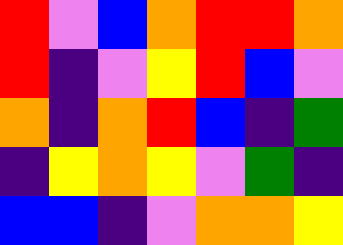[["red", "violet", "blue", "orange", "red", "red", "orange"], ["red", "indigo", "violet", "yellow", "red", "blue", "violet"], ["orange", "indigo", "orange", "red", "blue", "indigo", "green"], ["indigo", "yellow", "orange", "yellow", "violet", "green", "indigo"], ["blue", "blue", "indigo", "violet", "orange", "orange", "yellow"]]